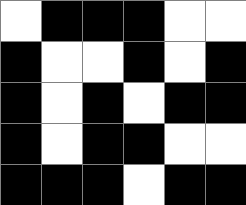[["white", "black", "black", "black", "white", "white"], ["black", "white", "white", "black", "white", "black"], ["black", "white", "black", "white", "black", "black"], ["black", "white", "black", "black", "white", "white"], ["black", "black", "black", "white", "black", "black"]]